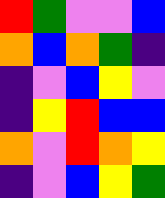[["red", "green", "violet", "violet", "blue"], ["orange", "blue", "orange", "green", "indigo"], ["indigo", "violet", "blue", "yellow", "violet"], ["indigo", "yellow", "red", "blue", "blue"], ["orange", "violet", "red", "orange", "yellow"], ["indigo", "violet", "blue", "yellow", "green"]]